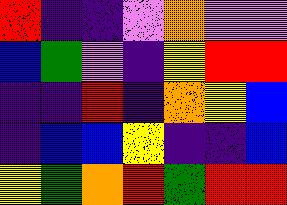[["red", "indigo", "indigo", "violet", "orange", "violet", "violet"], ["blue", "green", "violet", "indigo", "yellow", "red", "red"], ["indigo", "indigo", "red", "indigo", "orange", "yellow", "blue"], ["indigo", "blue", "blue", "yellow", "indigo", "indigo", "blue"], ["yellow", "green", "orange", "red", "green", "red", "red"]]